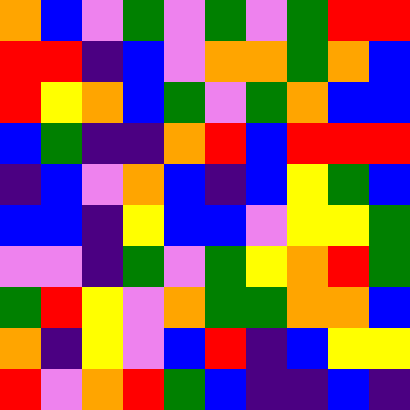[["orange", "blue", "violet", "green", "violet", "green", "violet", "green", "red", "red"], ["red", "red", "indigo", "blue", "violet", "orange", "orange", "green", "orange", "blue"], ["red", "yellow", "orange", "blue", "green", "violet", "green", "orange", "blue", "blue"], ["blue", "green", "indigo", "indigo", "orange", "red", "blue", "red", "red", "red"], ["indigo", "blue", "violet", "orange", "blue", "indigo", "blue", "yellow", "green", "blue"], ["blue", "blue", "indigo", "yellow", "blue", "blue", "violet", "yellow", "yellow", "green"], ["violet", "violet", "indigo", "green", "violet", "green", "yellow", "orange", "red", "green"], ["green", "red", "yellow", "violet", "orange", "green", "green", "orange", "orange", "blue"], ["orange", "indigo", "yellow", "violet", "blue", "red", "indigo", "blue", "yellow", "yellow"], ["red", "violet", "orange", "red", "green", "blue", "indigo", "indigo", "blue", "indigo"]]